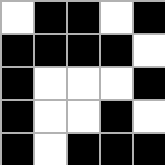[["white", "black", "black", "white", "black"], ["black", "black", "black", "black", "white"], ["black", "white", "white", "white", "black"], ["black", "white", "white", "black", "white"], ["black", "white", "black", "black", "black"]]